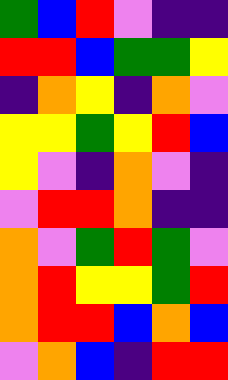[["green", "blue", "red", "violet", "indigo", "indigo"], ["red", "red", "blue", "green", "green", "yellow"], ["indigo", "orange", "yellow", "indigo", "orange", "violet"], ["yellow", "yellow", "green", "yellow", "red", "blue"], ["yellow", "violet", "indigo", "orange", "violet", "indigo"], ["violet", "red", "red", "orange", "indigo", "indigo"], ["orange", "violet", "green", "red", "green", "violet"], ["orange", "red", "yellow", "yellow", "green", "red"], ["orange", "red", "red", "blue", "orange", "blue"], ["violet", "orange", "blue", "indigo", "red", "red"]]